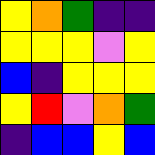[["yellow", "orange", "green", "indigo", "indigo"], ["yellow", "yellow", "yellow", "violet", "yellow"], ["blue", "indigo", "yellow", "yellow", "yellow"], ["yellow", "red", "violet", "orange", "green"], ["indigo", "blue", "blue", "yellow", "blue"]]